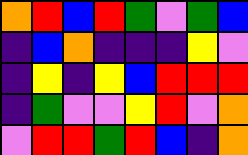[["orange", "red", "blue", "red", "green", "violet", "green", "blue"], ["indigo", "blue", "orange", "indigo", "indigo", "indigo", "yellow", "violet"], ["indigo", "yellow", "indigo", "yellow", "blue", "red", "red", "red"], ["indigo", "green", "violet", "violet", "yellow", "red", "violet", "orange"], ["violet", "red", "red", "green", "red", "blue", "indigo", "orange"]]